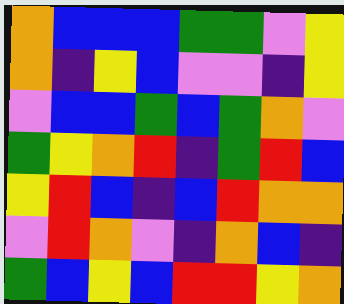[["orange", "blue", "blue", "blue", "green", "green", "violet", "yellow"], ["orange", "indigo", "yellow", "blue", "violet", "violet", "indigo", "yellow"], ["violet", "blue", "blue", "green", "blue", "green", "orange", "violet"], ["green", "yellow", "orange", "red", "indigo", "green", "red", "blue"], ["yellow", "red", "blue", "indigo", "blue", "red", "orange", "orange"], ["violet", "red", "orange", "violet", "indigo", "orange", "blue", "indigo"], ["green", "blue", "yellow", "blue", "red", "red", "yellow", "orange"]]